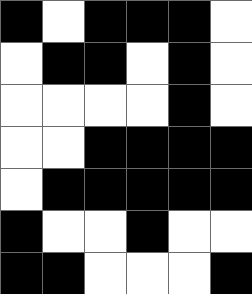[["black", "white", "black", "black", "black", "white"], ["white", "black", "black", "white", "black", "white"], ["white", "white", "white", "white", "black", "white"], ["white", "white", "black", "black", "black", "black"], ["white", "black", "black", "black", "black", "black"], ["black", "white", "white", "black", "white", "white"], ["black", "black", "white", "white", "white", "black"]]